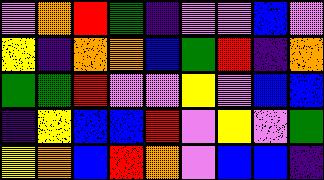[["violet", "orange", "red", "green", "indigo", "violet", "violet", "blue", "violet"], ["yellow", "indigo", "orange", "orange", "blue", "green", "red", "indigo", "orange"], ["green", "green", "red", "violet", "violet", "yellow", "violet", "blue", "blue"], ["indigo", "yellow", "blue", "blue", "red", "violet", "yellow", "violet", "green"], ["yellow", "orange", "blue", "red", "orange", "violet", "blue", "blue", "indigo"]]